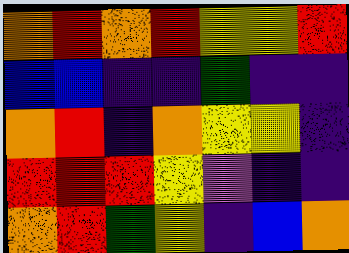[["orange", "red", "orange", "red", "yellow", "yellow", "red"], ["blue", "blue", "indigo", "indigo", "green", "indigo", "indigo"], ["orange", "red", "indigo", "orange", "yellow", "yellow", "indigo"], ["red", "red", "red", "yellow", "violet", "indigo", "indigo"], ["orange", "red", "green", "yellow", "indigo", "blue", "orange"]]